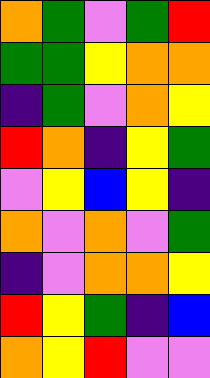[["orange", "green", "violet", "green", "red"], ["green", "green", "yellow", "orange", "orange"], ["indigo", "green", "violet", "orange", "yellow"], ["red", "orange", "indigo", "yellow", "green"], ["violet", "yellow", "blue", "yellow", "indigo"], ["orange", "violet", "orange", "violet", "green"], ["indigo", "violet", "orange", "orange", "yellow"], ["red", "yellow", "green", "indigo", "blue"], ["orange", "yellow", "red", "violet", "violet"]]